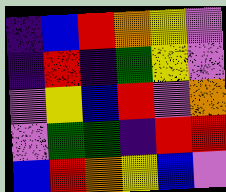[["indigo", "blue", "red", "orange", "yellow", "violet"], ["indigo", "red", "indigo", "green", "yellow", "violet"], ["violet", "yellow", "blue", "red", "violet", "orange"], ["violet", "green", "green", "indigo", "red", "red"], ["blue", "red", "orange", "yellow", "blue", "violet"]]